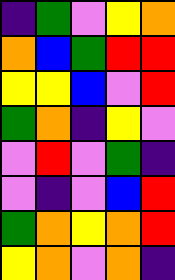[["indigo", "green", "violet", "yellow", "orange"], ["orange", "blue", "green", "red", "red"], ["yellow", "yellow", "blue", "violet", "red"], ["green", "orange", "indigo", "yellow", "violet"], ["violet", "red", "violet", "green", "indigo"], ["violet", "indigo", "violet", "blue", "red"], ["green", "orange", "yellow", "orange", "red"], ["yellow", "orange", "violet", "orange", "indigo"]]